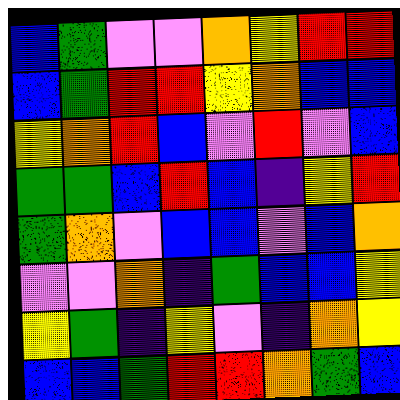[["blue", "green", "violet", "violet", "orange", "yellow", "red", "red"], ["blue", "green", "red", "red", "yellow", "orange", "blue", "blue"], ["yellow", "orange", "red", "blue", "violet", "red", "violet", "blue"], ["green", "green", "blue", "red", "blue", "indigo", "yellow", "red"], ["green", "orange", "violet", "blue", "blue", "violet", "blue", "orange"], ["violet", "violet", "orange", "indigo", "green", "blue", "blue", "yellow"], ["yellow", "green", "indigo", "yellow", "violet", "indigo", "orange", "yellow"], ["blue", "blue", "green", "red", "red", "orange", "green", "blue"]]